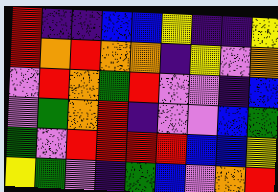[["red", "indigo", "indigo", "blue", "blue", "yellow", "indigo", "indigo", "yellow"], ["red", "orange", "red", "orange", "orange", "indigo", "yellow", "violet", "orange"], ["violet", "red", "orange", "green", "red", "violet", "violet", "indigo", "blue"], ["violet", "green", "orange", "red", "indigo", "violet", "violet", "blue", "green"], ["green", "violet", "red", "red", "red", "red", "blue", "blue", "yellow"], ["yellow", "green", "violet", "indigo", "green", "blue", "violet", "orange", "red"]]